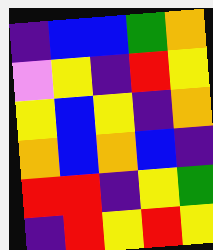[["indigo", "blue", "blue", "green", "orange"], ["violet", "yellow", "indigo", "red", "yellow"], ["yellow", "blue", "yellow", "indigo", "orange"], ["orange", "blue", "orange", "blue", "indigo"], ["red", "red", "indigo", "yellow", "green"], ["indigo", "red", "yellow", "red", "yellow"]]